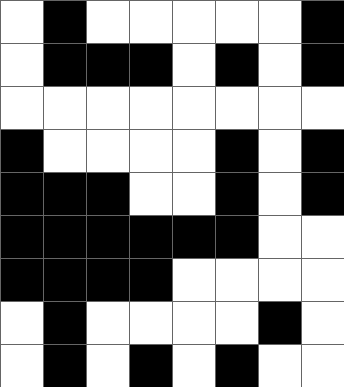[["white", "black", "white", "white", "white", "white", "white", "black"], ["white", "black", "black", "black", "white", "black", "white", "black"], ["white", "white", "white", "white", "white", "white", "white", "white"], ["black", "white", "white", "white", "white", "black", "white", "black"], ["black", "black", "black", "white", "white", "black", "white", "black"], ["black", "black", "black", "black", "black", "black", "white", "white"], ["black", "black", "black", "black", "white", "white", "white", "white"], ["white", "black", "white", "white", "white", "white", "black", "white"], ["white", "black", "white", "black", "white", "black", "white", "white"]]